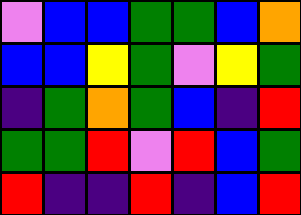[["violet", "blue", "blue", "green", "green", "blue", "orange"], ["blue", "blue", "yellow", "green", "violet", "yellow", "green"], ["indigo", "green", "orange", "green", "blue", "indigo", "red"], ["green", "green", "red", "violet", "red", "blue", "green"], ["red", "indigo", "indigo", "red", "indigo", "blue", "red"]]